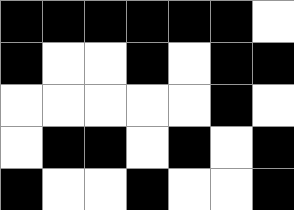[["black", "black", "black", "black", "black", "black", "white"], ["black", "white", "white", "black", "white", "black", "black"], ["white", "white", "white", "white", "white", "black", "white"], ["white", "black", "black", "white", "black", "white", "black"], ["black", "white", "white", "black", "white", "white", "black"]]